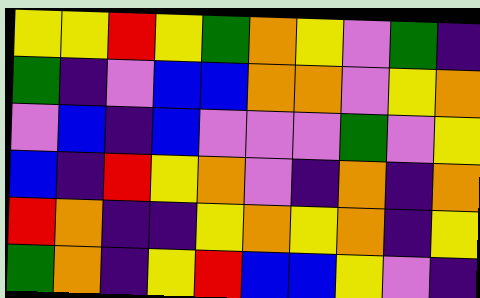[["yellow", "yellow", "red", "yellow", "green", "orange", "yellow", "violet", "green", "indigo"], ["green", "indigo", "violet", "blue", "blue", "orange", "orange", "violet", "yellow", "orange"], ["violet", "blue", "indigo", "blue", "violet", "violet", "violet", "green", "violet", "yellow"], ["blue", "indigo", "red", "yellow", "orange", "violet", "indigo", "orange", "indigo", "orange"], ["red", "orange", "indigo", "indigo", "yellow", "orange", "yellow", "orange", "indigo", "yellow"], ["green", "orange", "indigo", "yellow", "red", "blue", "blue", "yellow", "violet", "indigo"]]